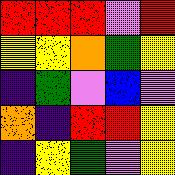[["red", "red", "red", "violet", "red"], ["yellow", "yellow", "orange", "green", "yellow"], ["indigo", "green", "violet", "blue", "violet"], ["orange", "indigo", "red", "red", "yellow"], ["indigo", "yellow", "green", "violet", "yellow"]]